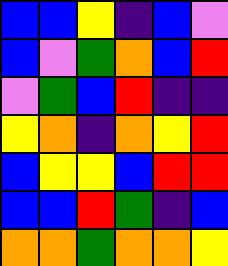[["blue", "blue", "yellow", "indigo", "blue", "violet"], ["blue", "violet", "green", "orange", "blue", "red"], ["violet", "green", "blue", "red", "indigo", "indigo"], ["yellow", "orange", "indigo", "orange", "yellow", "red"], ["blue", "yellow", "yellow", "blue", "red", "red"], ["blue", "blue", "red", "green", "indigo", "blue"], ["orange", "orange", "green", "orange", "orange", "yellow"]]